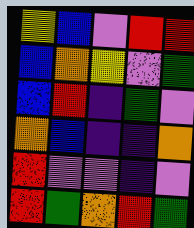[["yellow", "blue", "violet", "red", "red"], ["blue", "orange", "yellow", "violet", "green"], ["blue", "red", "indigo", "green", "violet"], ["orange", "blue", "indigo", "indigo", "orange"], ["red", "violet", "violet", "indigo", "violet"], ["red", "green", "orange", "red", "green"]]